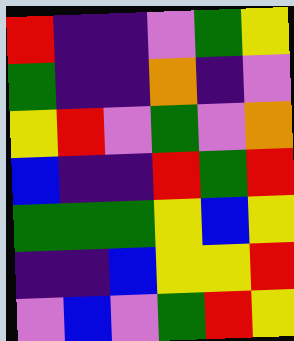[["red", "indigo", "indigo", "violet", "green", "yellow"], ["green", "indigo", "indigo", "orange", "indigo", "violet"], ["yellow", "red", "violet", "green", "violet", "orange"], ["blue", "indigo", "indigo", "red", "green", "red"], ["green", "green", "green", "yellow", "blue", "yellow"], ["indigo", "indigo", "blue", "yellow", "yellow", "red"], ["violet", "blue", "violet", "green", "red", "yellow"]]